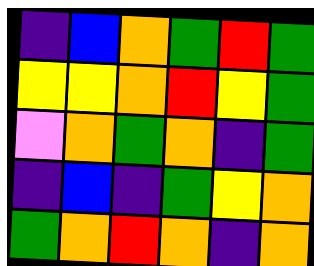[["indigo", "blue", "orange", "green", "red", "green"], ["yellow", "yellow", "orange", "red", "yellow", "green"], ["violet", "orange", "green", "orange", "indigo", "green"], ["indigo", "blue", "indigo", "green", "yellow", "orange"], ["green", "orange", "red", "orange", "indigo", "orange"]]